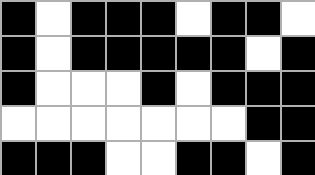[["black", "white", "black", "black", "black", "white", "black", "black", "white"], ["black", "white", "black", "black", "black", "black", "black", "white", "black"], ["black", "white", "white", "white", "black", "white", "black", "black", "black"], ["white", "white", "white", "white", "white", "white", "white", "black", "black"], ["black", "black", "black", "white", "white", "black", "black", "white", "black"]]